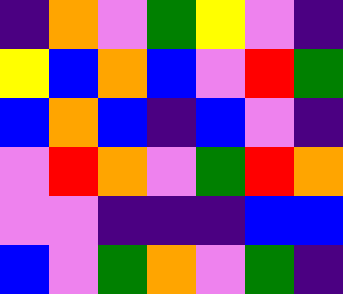[["indigo", "orange", "violet", "green", "yellow", "violet", "indigo"], ["yellow", "blue", "orange", "blue", "violet", "red", "green"], ["blue", "orange", "blue", "indigo", "blue", "violet", "indigo"], ["violet", "red", "orange", "violet", "green", "red", "orange"], ["violet", "violet", "indigo", "indigo", "indigo", "blue", "blue"], ["blue", "violet", "green", "orange", "violet", "green", "indigo"]]